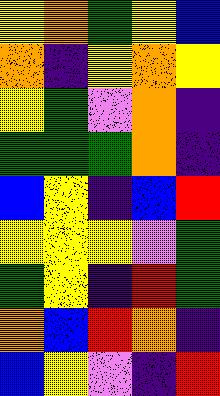[["yellow", "orange", "green", "yellow", "blue"], ["orange", "indigo", "yellow", "orange", "yellow"], ["yellow", "green", "violet", "orange", "indigo"], ["green", "green", "green", "orange", "indigo"], ["blue", "yellow", "indigo", "blue", "red"], ["yellow", "yellow", "yellow", "violet", "green"], ["green", "yellow", "indigo", "red", "green"], ["orange", "blue", "red", "orange", "indigo"], ["blue", "yellow", "violet", "indigo", "red"]]